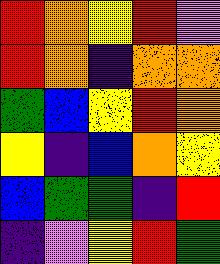[["red", "orange", "yellow", "red", "violet"], ["red", "orange", "indigo", "orange", "orange"], ["green", "blue", "yellow", "red", "orange"], ["yellow", "indigo", "blue", "orange", "yellow"], ["blue", "green", "green", "indigo", "red"], ["indigo", "violet", "yellow", "red", "green"]]